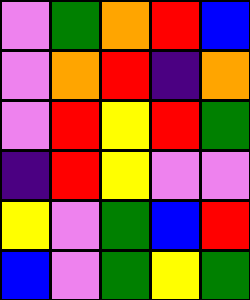[["violet", "green", "orange", "red", "blue"], ["violet", "orange", "red", "indigo", "orange"], ["violet", "red", "yellow", "red", "green"], ["indigo", "red", "yellow", "violet", "violet"], ["yellow", "violet", "green", "blue", "red"], ["blue", "violet", "green", "yellow", "green"]]